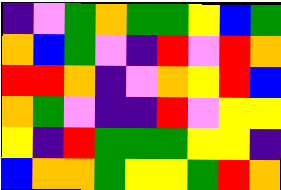[["indigo", "violet", "green", "orange", "green", "green", "yellow", "blue", "green"], ["orange", "blue", "green", "violet", "indigo", "red", "violet", "red", "orange"], ["red", "red", "orange", "indigo", "violet", "orange", "yellow", "red", "blue"], ["orange", "green", "violet", "indigo", "indigo", "red", "violet", "yellow", "yellow"], ["yellow", "indigo", "red", "green", "green", "green", "yellow", "yellow", "indigo"], ["blue", "orange", "orange", "green", "yellow", "yellow", "green", "red", "orange"]]